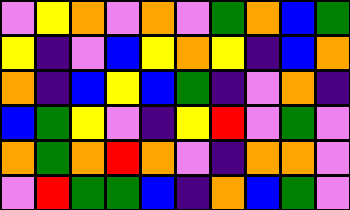[["violet", "yellow", "orange", "violet", "orange", "violet", "green", "orange", "blue", "green"], ["yellow", "indigo", "violet", "blue", "yellow", "orange", "yellow", "indigo", "blue", "orange"], ["orange", "indigo", "blue", "yellow", "blue", "green", "indigo", "violet", "orange", "indigo"], ["blue", "green", "yellow", "violet", "indigo", "yellow", "red", "violet", "green", "violet"], ["orange", "green", "orange", "red", "orange", "violet", "indigo", "orange", "orange", "violet"], ["violet", "red", "green", "green", "blue", "indigo", "orange", "blue", "green", "violet"]]